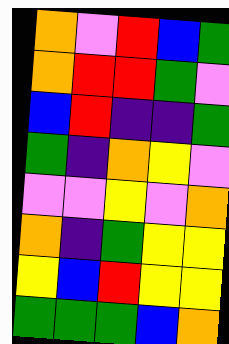[["orange", "violet", "red", "blue", "green"], ["orange", "red", "red", "green", "violet"], ["blue", "red", "indigo", "indigo", "green"], ["green", "indigo", "orange", "yellow", "violet"], ["violet", "violet", "yellow", "violet", "orange"], ["orange", "indigo", "green", "yellow", "yellow"], ["yellow", "blue", "red", "yellow", "yellow"], ["green", "green", "green", "blue", "orange"]]